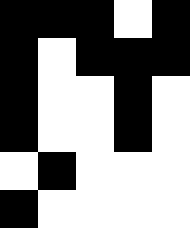[["black", "black", "black", "white", "black"], ["black", "white", "black", "black", "black"], ["black", "white", "white", "black", "white"], ["black", "white", "white", "black", "white"], ["white", "black", "white", "white", "white"], ["black", "white", "white", "white", "white"]]